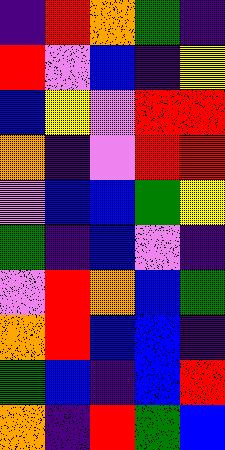[["indigo", "red", "orange", "green", "indigo"], ["red", "violet", "blue", "indigo", "yellow"], ["blue", "yellow", "violet", "red", "red"], ["orange", "indigo", "violet", "red", "red"], ["violet", "blue", "blue", "green", "yellow"], ["green", "indigo", "blue", "violet", "indigo"], ["violet", "red", "orange", "blue", "green"], ["orange", "red", "blue", "blue", "indigo"], ["green", "blue", "indigo", "blue", "red"], ["orange", "indigo", "red", "green", "blue"]]